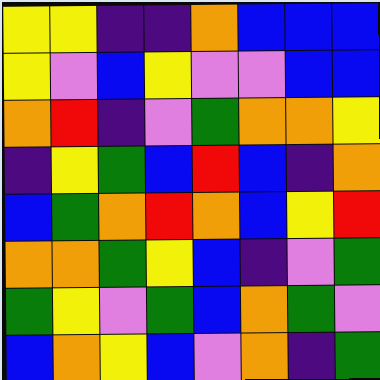[["yellow", "yellow", "indigo", "indigo", "orange", "blue", "blue", "blue"], ["yellow", "violet", "blue", "yellow", "violet", "violet", "blue", "blue"], ["orange", "red", "indigo", "violet", "green", "orange", "orange", "yellow"], ["indigo", "yellow", "green", "blue", "red", "blue", "indigo", "orange"], ["blue", "green", "orange", "red", "orange", "blue", "yellow", "red"], ["orange", "orange", "green", "yellow", "blue", "indigo", "violet", "green"], ["green", "yellow", "violet", "green", "blue", "orange", "green", "violet"], ["blue", "orange", "yellow", "blue", "violet", "orange", "indigo", "green"]]